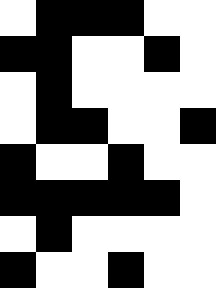[["white", "black", "black", "black", "white", "white"], ["black", "black", "white", "white", "black", "white"], ["white", "black", "white", "white", "white", "white"], ["white", "black", "black", "white", "white", "black"], ["black", "white", "white", "black", "white", "white"], ["black", "black", "black", "black", "black", "white"], ["white", "black", "white", "white", "white", "white"], ["black", "white", "white", "black", "white", "white"]]